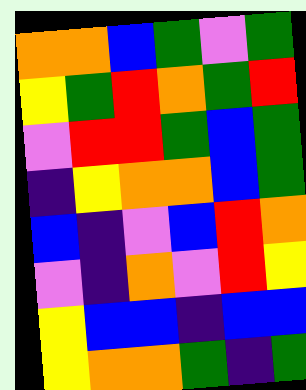[["orange", "orange", "blue", "green", "violet", "green"], ["yellow", "green", "red", "orange", "green", "red"], ["violet", "red", "red", "green", "blue", "green"], ["indigo", "yellow", "orange", "orange", "blue", "green"], ["blue", "indigo", "violet", "blue", "red", "orange"], ["violet", "indigo", "orange", "violet", "red", "yellow"], ["yellow", "blue", "blue", "indigo", "blue", "blue"], ["yellow", "orange", "orange", "green", "indigo", "green"]]